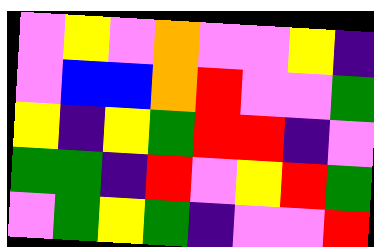[["violet", "yellow", "violet", "orange", "violet", "violet", "yellow", "indigo"], ["violet", "blue", "blue", "orange", "red", "violet", "violet", "green"], ["yellow", "indigo", "yellow", "green", "red", "red", "indigo", "violet"], ["green", "green", "indigo", "red", "violet", "yellow", "red", "green"], ["violet", "green", "yellow", "green", "indigo", "violet", "violet", "red"]]